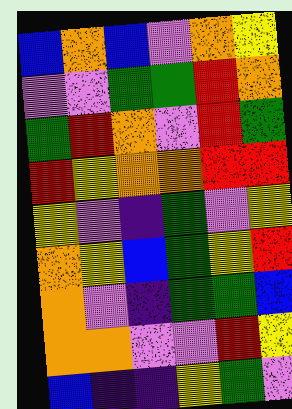[["blue", "orange", "blue", "violet", "orange", "yellow"], ["violet", "violet", "green", "green", "red", "orange"], ["green", "red", "orange", "violet", "red", "green"], ["red", "yellow", "orange", "orange", "red", "red"], ["yellow", "violet", "indigo", "green", "violet", "yellow"], ["orange", "yellow", "blue", "green", "yellow", "red"], ["orange", "violet", "indigo", "green", "green", "blue"], ["orange", "orange", "violet", "violet", "red", "yellow"], ["blue", "indigo", "indigo", "yellow", "green", "violet"]]